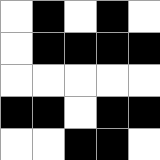[["white", "black", "white", "black", "white"], ["white", "black", "black", "black", "black"], ["white", "white", "white", "white", "white"], ["black", "black", "white", "black", "black"], ["white", "white", "black", "black", "white"]]